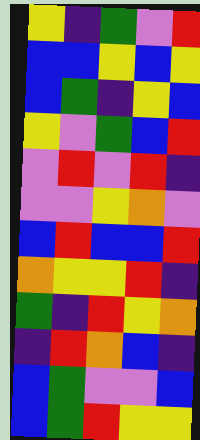[["yellow", "indigo", "green", "violet", "red"], ["blue", "blue", "yellow", "blue", "yellow"], ["blue", "green", "indigo", "yellow", "blue"], ["yellow", "violet", "green", "blue", "red"], ["violet", "red", "violet", "red", "indigo"], ["violet", "violet", "yellow", "orange", "violet"], ["blue", "red", "blue", "blue", "red"], ["orange", "yellow", "yellow", "red", "indigo"], ["green", "indigo", "red", "yellow", "orange"], ["indigo", "red", "orange", "blue", "indigo"], ["blue", "green", "violet", "violet", "blue"], ["blue", "green", "red", "yellow", "yellow"]]